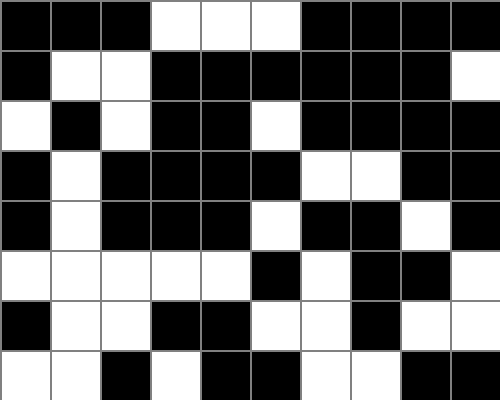[["black", "black", "black", "white", "white", "white", "black", "black", "black", "black"], ["black", "white", "white", "black", "black", "black", "black", "black", "black", "white"], ["white", "black", "white", "black", "black", "white", "black", "black", "black", "black"], ["black", "white", "black", "black", "black", "black", "white", "white", "black", "black"], ["black", "white", "black", "black", "black", "white", "black", "black", "white", "black"], ["white", "white", "white", "white", "white", "black", "white", "black", "black", "white"], ["black", "white", "white", "black", "black", "white", "white", "black", "white", "white"], ["white", "white", "black", "white", "black", "black", "white", "white", "black", "black"]]